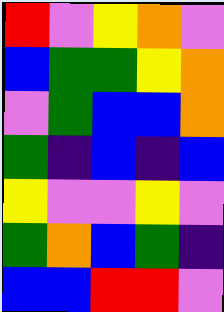[["red", "violet", "yellow", "orange", "violet"], ["blue", "green", "green", "yellow", "orange"], ["violet", "green", "blue", "blue", "orange"], ["green", "indigo", "blue", "indigo", "blue"], ["yellow", "violet", "violet", "yellow", "violet"], ["green", "orange", "blue", "green", "indigo"], ["blue", "blue", "red", "red", "violet"]]